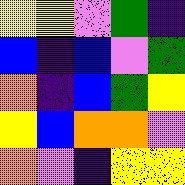[["yellow", "yellow", "violet", "green", "indigo"], ["blue", "indigo", "blue", "violet", "green"], ["orange", "indigo", "blue", "green", "yellow"], ["yellow", "blue", "orange", "orange", "violet"], ["orange", "violet", "indigo", "yellow", "yellow"]]